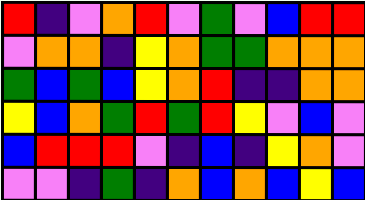[["red", "indigo", "violet", "orange", "red", "violet", "green", "violet", "blue", "red", "red"], ["violet", "orange", "orange", "indigo", "yellow", "orange", "green", "green", "orange", "orange", "orange"], ["green", "blue", "green", "blue", "yellow", "orange", "red", "indigo", "indigo", "orange", "orange"], ["yellow", "blue", "orange", "green", "red", "green", "red", "yellow", "violet", "blue", "violet"], ["blue", "red", "red", "red", "violet", "indigo", "blue", "indigo", "yellow", "orange", "violet"], ["violet", "violet", "indigo", "green", "indigo", "orange", "blue", "orange", "blue", "yellow", "blue"]]